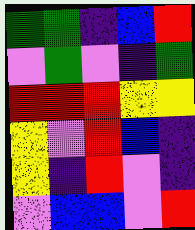[["green", "green", "indigo", "blue", "red"], ["violet", "green", "violet", "indigo", "green"], ["red", "red", "red", "yellow", "yellow"], ["yellow", "violet", "red", "blue", "indigo"], ["yellow", "indigo", "red", "violet", "indigo"], ["violet", "blue", "blue", "violet", "red"]]